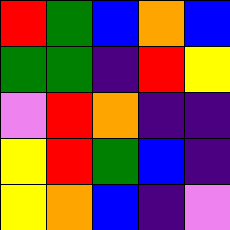[["red", "green", "blue", "orange", "blue"], ["green", "green", "indigo", "red", "yellow"], ["violet", "red", "orange", "indigo", "indigo"], ["yellow", "red", "green", "blue", "indigo"], ["yellow", "orange", "blue", "indigo", "violet"]]